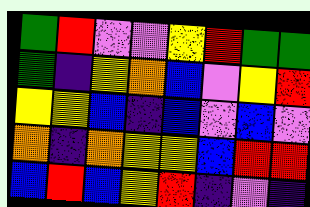[["green", "red", "violet", "violet", "yellow", "red", "green", "green"], ["green", "indigo", "yellow", "orange", "blue", "violet", "yellow", "red"], ["yellow", "yellow", "blue", "indigo", "blue", "violet", "blue", "violet"], ["orange", "indigo", "orange", "yellow", "yellow", "blue", "red", "red"], ["blue", "red", "blue", "yellow", "red", "indigo", "violet", "indigo"]]